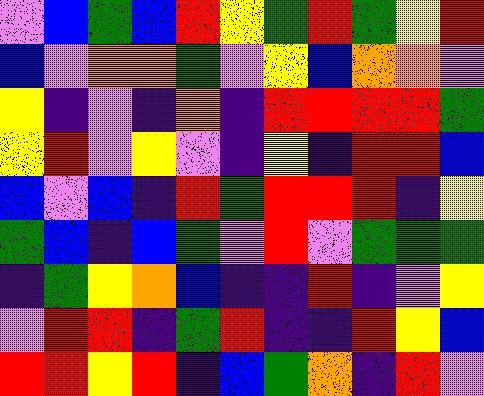[["violet", "blue", "green", "blue", "red", "yellow", "green", "red", "green", "yellow", "red"], ["blue", "violet", "orange", "orange", "green", "violet", "yellow", "blue", "orange", "orange", "violet"], ["yellow", "indigo", "violet", "indigo", "orange", "indigo", "red", "red", "red", "red", "green"], ["yellow", "red", "violet", "yellow", "violet", "indigo", "yellow", "indigo", "red", "red", "blue"], ["blue", "violet", "blue", "indigo", "red", "green", "red", "red", "red", "indigo", "yellow"], ["green", "blue", "indigo", "blue", "green", "violet", "red", "violet", "green", "green", "green"], ["indigo", "green", "yellow", "orange", "blue", "indigo", "indigo", "red", "indigo", "violet", "yellow"], ["violet", "red", "red", "indigo", "green", "red", "indigo", "indigo", "red", "yellow", "blue"], ["red", "red", "yellow", "red", "indigo", "blue", "green", "orange", "indigo", "red", "violet"]]